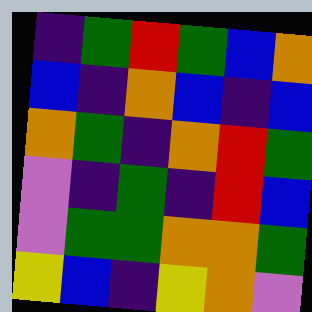[["indigo", "green", "red", "green", "blue", "orange"], ["blue", "indigo", "orange", "blue", "indigo", "blue"], ["orange", "green", "indigo", "orange", "red", "green"], ["violet", "indigo", "green", "indigo", "red", "blue"], ["violet", "green", "green", "orange", "orange", "green"], ["yellow", "blue", "indigo", "yellow", "orange", "violet"]]